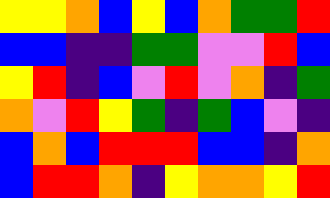[["yellow", "yellow", "orange", "blue", "yellow", "blue", "orange", "green", "green", "red"], ["blue", "blue", "indigo", "indigo", "green", "green", "violet", "violet", "red", "blue"], ["yellow", "red", "indigo", "blue", "violet", "red", "violet", "orange", "indigo", "green"], ["orange", "violet", "red", "yellow", "green", "indigo", "green", "blue", "violet", "indigo"], ["blue", "orange", "blue", "red", "red", "red", "blue", "blue", "indigo", "orange"], ["blue", "red", "red", "orange", "indigo", "yellow", "orange", "orange", "yellow", "red"]]